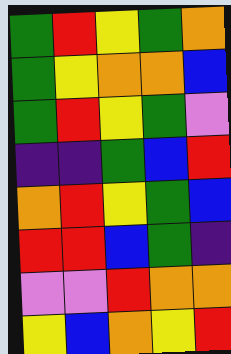[["green", "red", "yellow", "green", "orange"], ["green", "yellow", "orange", "orange", "blue"], ["green", "red", "yellow", "green", "violet"], ["indigo", "indigo", "green", "blue", "red"], ["orange", "red", "yellow", "green", "blue"], ["red", "red", "blue", "green", "indigo"], ["violet", "violet", "red", "orange", "orange"], ["yellow", "blue", "orange", "yellow", "red"]]